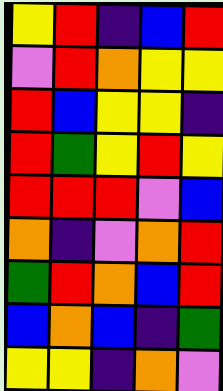[["yellow", "red", "indigo", "blue", "red"], ["violet", "red", "orange", "yellow", "yellow"], ["red", "blue", "yellow", "yellow", "indigo"], ["red", "green", "yellow", "red", "yellow"], ["red", "red", "red", "violet", "blue"], ["orange", "indigo", "violet", "orange", "red"], ["green", "red", "orange", "blue", "red"], ["blue", "orange", "blue", "indigo", "green"], ["yellow", "yellow", "indigo", "orange", "violet"]]